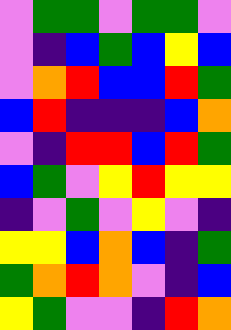[["violet", "green", "green", "violet", "green", "green", "violet"], ["violet", "indigo", "blue", "green", "blue", "yellow", "blue"], ["violet", "orange", "red", "blue", "blue", "red", "green"], ["blue", "red", "indigo", "indigo", "indigo", "blue", "orange"], ["violet", "indigo", "red", "red", "blue", "red", "green"], ["blue", "green", "violet", "yellow", "red", "yellow", "yellow"], ["indigo", "violet", "green", "violet", "yellow", "violet", "indigo"], ["yellow", "yellow", "blue", "orange", "blue", "indigo", "green"], ["green", "orange", "red", "orange", "violet", "indigo", "blue"], ["yellow", "green", "violet", "violet", "indigo", "red", "orange"]]